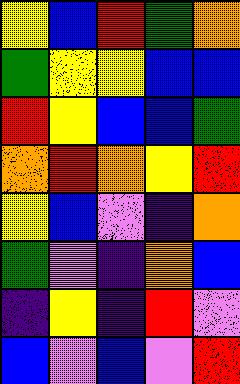[["yellow", "blue", "red", "green", "orange"], ["green", "yellow", "yellow", "blue", "blue"], ["red", "yellow", "blue", "blue", "green"], ["orange", "red", "orange", "yellow", "red"], ["yellow", "blue", "violet", "indigo", "orange"], ["green", "violet", "indigo", "orange", "blue"], ["indigo", "yellow", "indigo", "red", "violet"], ["blue", "violet", "blue", "violet", "red"]]